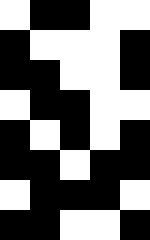[["white", "black", "black", "white", "white"], ["black", "white", "white", "white", "black"], ["black", "black", "white", "white", "black"], ["white", "black", "black", "white", "white"], ["black", "white", "black", "white", "black"], ["black", "black", "white", "black", "black"], ["white", "black", "black", "black", "white"], ["black", "black", "white", "white", "black"]]